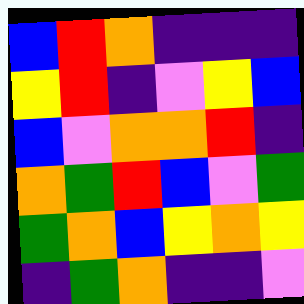[["blue", "red", "orange", "indigo", "indigo", "indigo"], ["yellow", "red", "indigo", "violet", "yellow", "blue"], ["blue", "violet", "orange", "orange", "red", "indigo"], ["orange", "green", "red", "blue", "violet", "green"], ["green", "orange", "blue", "yellow", "orange", "yellow"], ["indigo", "green", "orange", "indigo", "indigo", "violet"]]